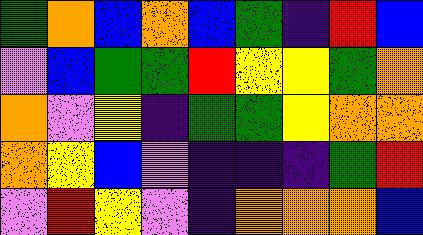[["green", "orange", "blue", "orange", "blue", "green", "indigo", "red", "blue"], ["violet", "blue", "green", "green", "red", "yellow", "yellow", "green", "orange"], ["orange", "violet", "yellow", "indigo", "green", "green", "yellow", "orange", "orange"], ["orange", "yellow", "blue", "violet", "indigo", "indigo", "indigo", "green", "red"], ["violet", "red", "yellow", "violet", "indigo", "orange", "orange", "orange", "blue"]]